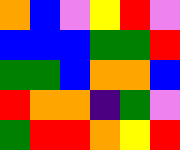[["orange", "blue", "violet", "yellow", "red", "violet"], ["blue", "blue", "blue", "green", "green", "red"], ["green", "green", "blue", "orange", "orange", "blue"], ["red", "orange", "orange", "indigo", "green", "violet"], ["green", "red", "red", "orange", "yellow", "red"]]